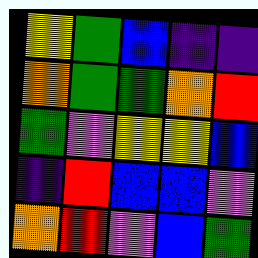[["yellow", "green", "blue", "indigo", "indigo"], ["orange", "green", "green", "orange", "red"], ["green", "violet", "yellow", "yellow", "blue"], ["indigo", "red", "blue", "blue", "violet"], ["orange", "red", "violet", "blue", "green"]]